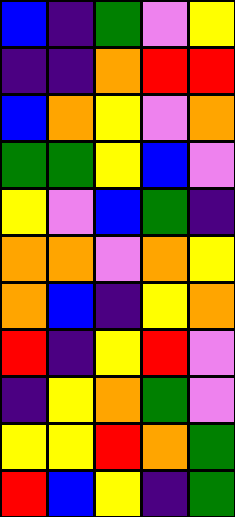[["blue", "indigo", "green", "violet", "yellow"], ["indigo", "indigo", "orange", "red", "red"], ["blue", "orange", "yellow", "violet", "orange"], ["green", "green", "yellow", "blue", "violet"], ["yellow", "violet", "blue", "green", "indigo"], ["orange", "orange", "violet", "orange", "yellow"], ["orange", "blue", "indigo", "yellow", "orange"], ["red", "indigo", "yellow", "red", "violet"], ["indigo", "yellow", "orange", "green", "violet"], ["yellow", "yellow", "red", "orange", "green"], ["red", "blue", "yellow", "indigo", "green"]]